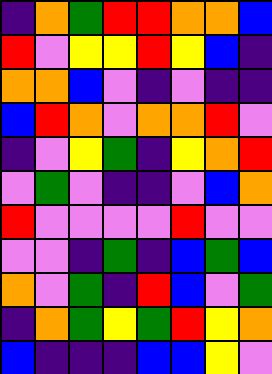[["indigo", "orange", "green", "red", "red", "orange", "orange", "blue"], ["red", "violet", "yellow", "yellow", "red", "yellow", "blue", "indigo"], ["orange", "orange", "blue", "violet", "indigo", "violet", "indigo", "indigo"], ["blue", "red", "orange", "violet", "orange", "orange", "red", "violet"], ["indigo", "violet", "yellow", "green", "indigo", "yellow", "orange", "red"], ["violet", "green", "violet", "indigo", "indigo", "violet", "blue", "orange"], ["red", "violet", "violet", "violet", "violet", "red", "violet", "violet"], ["violet", "violet", "indigo", "green", "indigo", "blue", "green", "blue"], ["orange", "violet", "green", "indigo", "red", "blue", "violet", "green"], ["indigo", "orange", "green", "yellow", "green", "red", "yellow", "orange"], ["blue", "indigo", "indigo", "indigo", "blue", "blue", "yellow", "violet"]]